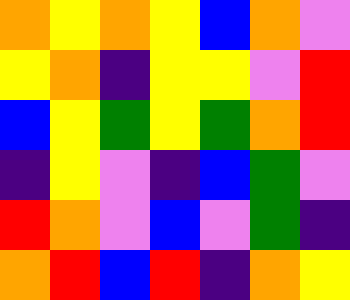[["orange", "yellow", "orange", "yellow", "blue", "orange", "violet"], ["yellow", "orange", "indigo", "yellow", "yellow", "violet", "red"], ["blue", "yellow", "green", "yellow", "green", "orange", "red"], ["indigo", "yellow", "violet", "indigo", "blue", "green", "violet"], ["red", "orange", "violet", "blue", "violet", "green", "indigo"], ["orange", "red", "blue", "red", "indigo", "orange", "yellow"]]